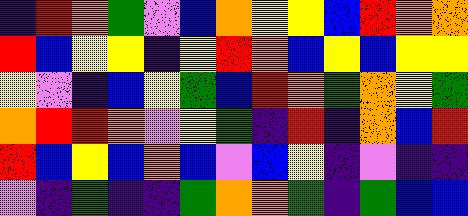[["indigo", "red", "orange", "green", "violet", "blue", "orange", "yellow", "yellow", "blue", "red", "orange", "orange"], ["red", "blue", "yellow", "yellow", "indigo", "yellow", "red", "orange", "blue", "yellow", "blue", "yellow", "yellow"], ["yellow", "violet", "indigo", "blue", "yellow", "green", "blue", "red", "orange", "green", "orange", "yellow", "green"], ["orange", "red", "red", "orange", "violet", "yellow", "green", "indigo", "red", "indigo", "orange", "blue", "red"], ["red", "blue", "yellow", "blue", "orange", "blue", "violet", "blue", "yellow", "indigo", "violet", "indigo", "indigo"], ["violet", "indigo", "green", "indigo", "indigo", "green", "orange", "orange", "green", "indigo", "green", "blue", "blue"]]